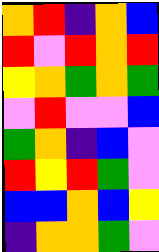[["orange", "red", "indigo", "orange", "blue"], ["red", "violet", "red", "orange", "red"], ["yellow", "orange", "green", "orange", "green"], ["violet", "red", "violet", "violet", "blue"], ["green", "orange", "indigo", "blue", "violet"], ["red", "yellow", "red", "green", "violet"], ["blue", "blue", "orange", "blue", "yellow"], ["indigo", "orange", "orange", "green", "violet"]]